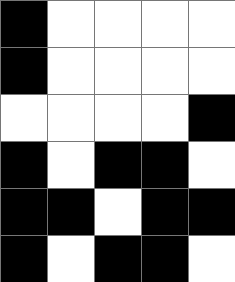[["black", "white", "white", "white", "white"], ["black", "white", "white", "white", "white"], ["white", "white", "white", "white", "black"], ["black", "white", "black", "black", "white"], ["black", "black", "white", "black", "black"], ["black", "white", "black", "black", "white"]]